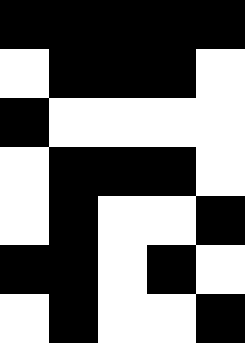[["black", "black", "black", "black", "black"], ["white", "black", "black", "black", "white"], ["black", "white", "white", "white", "white"], ["white", "black", "black", "black", "white"], ["white", "black", "white", "white", "black"], ["black", "black", "white", "black", "white"], ["white", "black", "white", "white", "black"]]